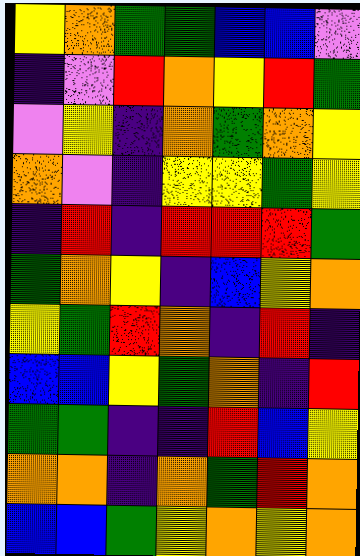[["yellow", "orange", "green", "green", "blue", "blue", "violet"], ["indigo", "violet", "red", "orange", "yellow", "red", "green"], ["violet", "yellow", "indigo", "orange", "green", "orange", "yellow"], ["orange", "violet", "indigo", "yellow", "yellow", "green", "yellow"], ["indigo", "red", "indigo", "red", "red", "red", "green"], ["green", "orange", "yellow", "indigo", "blue", "yellow", "orange"], ["yellow", "green", "red", "orange", "indigo", "red", "indigo"], ["blue", "blue", "yellow", "green", "orange", "indigo", "red"], ["green", "green", "indigo", "indigo", "red", "blue", "yellow"], ["orange", "orange", "indigo", "orange", "green", "red", "orange"], ["blue", "blue", "green", "yellow", "orange", "yellow", "orange"]]